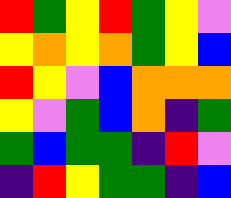[["red", "green", "yellow", "red", "green", "yellow", "violet"], ["yellow", "orange", "yellow", "orange", "green", "yellow", "blue"], ["red", "yellow", "violet", "blue", "orange", "orange", "orange"], ["yellow", "violet", "green", "blue", "orange", "indigo", "green"], ["green", "blue", "green", "green", "indigo", "red", "violet"], ["indigo", "red", "yellow", "green", "green", "indigo", "blue"]]